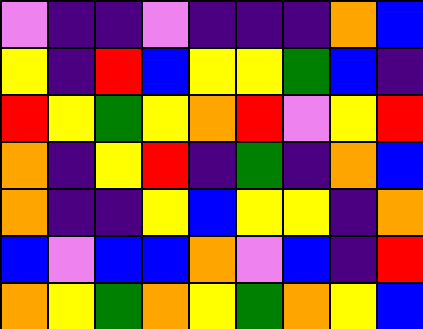[["violet", "indigo", "indigo", "violet", "indigo", "indigo", "indigo", "orange", "blue"], ["yellow", "indigo", "red", "blue", "yellow", "yellow", "green", "blue", "indigo"], ["red", "yellow", "green", "yellow", "orange", "red", "violet", "yellow", "red"], ["orange", "indigo", "yellow", "red", "indigo", "green", "indigo", "orange", "blue"], ["orange", "indigo", "indigo", "yellow", "blue", "yellow", "yellow", "indigo", "orange"], ["blue", "violet", "blue", "blue", "orange", "violet", "blue", "indigo", "red"], ["orange", "yellow", "green", "orange", "yellow", "green", "orange", "yellow", "blue"]]